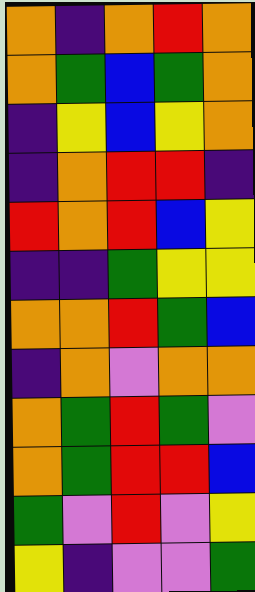[["orange", "indigo", "orange", "red", "orange"], ["orange", "green", "blue", "green", "orange"], ["indigo", "yellow", "blue", "yellow", "orange"], ["indigo", "orange", "red", "red", "indigo"], ["red", "orange", "red", "blue", "yellow"], ["indigo", "indigo", "green", "yellow", "yellow"], ["orange", "orange", "red", "green", "blue"], ["indigo", "orange", "violet", "orange", "orange"], ["orange", "green", "red", "green", "violet"], ["orange", "green", "red", "red", "blue"], ["green", "violet", "red", "violet", "yellow"], ["yellow", "indigo", "violet", "violet", "green"]]